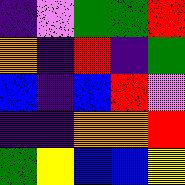[["indigo", "violet", "green", "green", "red"], ["orange", "indigo", "red", "indigo", "green"], ["blue", "indigo", "blue", "red", "violet"], ["indigo", "indigo", "orange", "orange", "red"], ["green", "yellow", "blue", "blue", "yellow"]]